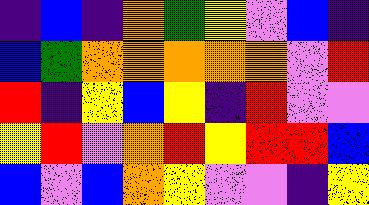[["indigo", "blue", "indigo", "orange", "green", "yellow", "violet", "blue", "indigo"], ["blue", "green", "orange", "orange", "orange", "orange", "orange", "violet", "red"], ["red", "indigo", "yellow", "blue", "yellow", "indigo", "red", "violet", "violet"], ["yellow", "red", "violet", "orange", "red", "yellow", "red", "red", "blue"], ["blue", "violet", "blue", "orange", "yellow", "violet", "violet", "indigo", "yellow"]]